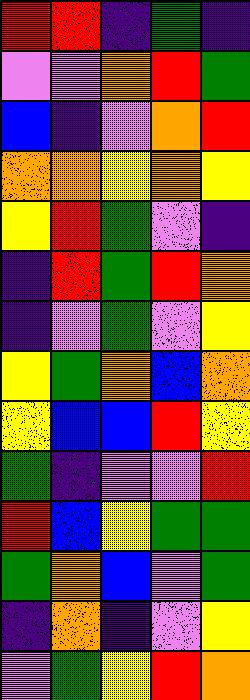[["red", "red", "indigo", "green", "indigo"], ["violet", "violet", "orange", "red", "green"], ["blue", "indigo", "violet", "orange", "red"], ["orange", "orange", "yellow", "orange", "yellow"], ["yellow", "red", "green", "violet", "indigo"], ["indigo", "red", "green", "red", "orange"], ["indigo", "violet", "green", "violet", "yellow"], ["yellow", "green", "orange", "blue", "orange"], ["yellow", "blue", "blue", "red", "yellow"], ["green", "indigo", "violet", "violet", "red"], ["red", "blue", "yellow", "green", "green"], ["green", "orange", "blue", "violet", "green"], ["indigo", "orange", "indigo", "violet", "yellow"], ["violet", "green", "yellow", "red", "orange"]]